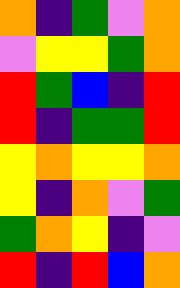[["orange", "indigo", "green", "violet", "orange"], ["violet", "yellow", "yellow", "green", "orange"], ["red", "green", "blue", "indigo", "red"], ["red", "indigo", "green", "green", "red"], ["yellow", "orange", "yellow", "yellow", "orange"], ["yellow", "indigo", "orange", "violet", "green"], ["green", "orange", "yellow", "indigo", "violet"], ["red", "indigo", "red", "blue", "orange"]]